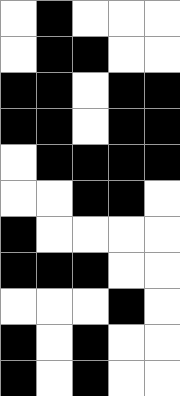[["white", "black", "white", "white", "white"], ["white", "black", "black", "white", "white"], ["black", "black", "white", "black", "black"], ["black", "black", "white", "black", "black"], ["white", "black", "black", "black", "black"], ["white", "white", "black", "black", "white"], ["black", "white", "white", "white", "white"], ["black", "black", "black", "white", "white"], ["white", "white", "white", "black", "white"], ["black", "white", "black", "white", "white"], ["black", "white", "black", "white", "white"]]